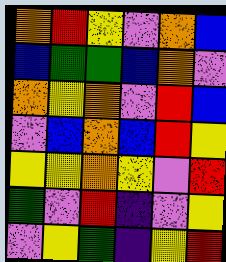[["orange", "red", "yellow", "violet", "orange", "blue"], ["blue", "green", "green", "blue", "orange", "violet"], ["orange", "yellow", "orange", "violet", "red", "blue"], ["violet", "blue", "orange", "blue", "red", "yellow"], ["yellow", "yellow", "orange", "yellow", "violet", "red"], ["green", "violet", "red", "indigo", "violet", "yellow"], ["violet", "yellow", "green", "indigo", "yellow", "red"]]